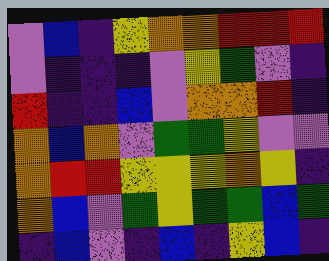[["violet", "blue", "indigo", "yellow", "orange", "orange", "red", "red", "red"], ["violet", "indigo", "indigo", "indigo", "violet", "yellow", "green", "violet", "indigo"], ["red", "indigo", "indigo", "blue", "violet", "orange", "orange", "red", "indigo"], ["orange", "blue", "orange", "violet", "green", "green", "yellow", "violet", "violet"], ["orange", "red", "red", "yellow", "yellow", "yellow", "orange", "yellow", "indigo"], ["orange", "blue", "violet", "green", "yellow", "green", "green", "blue", "green"], ["indigo", "blue", "violet", "indigo", "blue", "indigo", "yellow", "blue", "indigo"]]